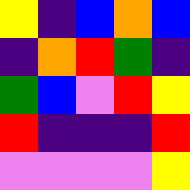[["yellow", "indigo", "blue", "orange", "blue"], ["indigo", "orange", "red", "green", "indigo"], ["green", "blue", "violet", "red", "yellow"], ["red", "indigo", "indigo", "indigo", "red"], ["violet", "violet", "violet", "violet", "yellow"]]